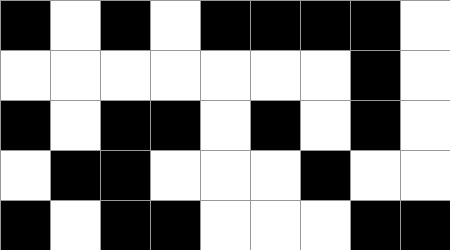[["black", "white", "black", "white", "black", "black", "black", "black", "white"], ["white", "white", "white", "white", "white", "white", "white", "black", "white"], ["black", "white", "black", "black", "white", "black", "white", "black", "white"], ["white", "black", "black", "white", "white", "white", "black", "white", "white"], ["black", "white", "black", "black", "white", "white", "white", "black", "black"]]